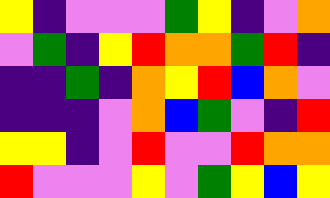[["yellow", "indigo", "violet", "violet", "violet", "green", "yellow", "indigo", "violet", "orange"], ["violet", "green", "indigo", "yellow", "red", "orange", "orange", "green", "red", "indigo"], ["indigo", "indigo", "green", "indigo", "orange", "yellow", "red", "blue", "orange", "violet"], ["indigo", "indigo", "indigo", "violet", "orange", "blue", "green", "violet", "indigo", "red"], ["yellow", "yellow", "indigo", "violet", "red", "violet", "violet", "red", "orange", "orange"], ["red", "violet", "violet", "violet", "yellow", "violet", "green", "yellow", "blue", "yellow"]]